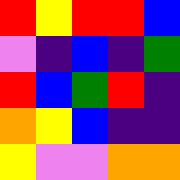[["red", "yellow", "red", "red", "blue"], ["violet", "indigo", "blue", "indigo", "green"], ["red", "blue", "green", "red", "indigo"], ["orange", "yellow", "blue", "indigo", "indigo"], ["yellow", "violet", "violet", "orange", "orange"]]